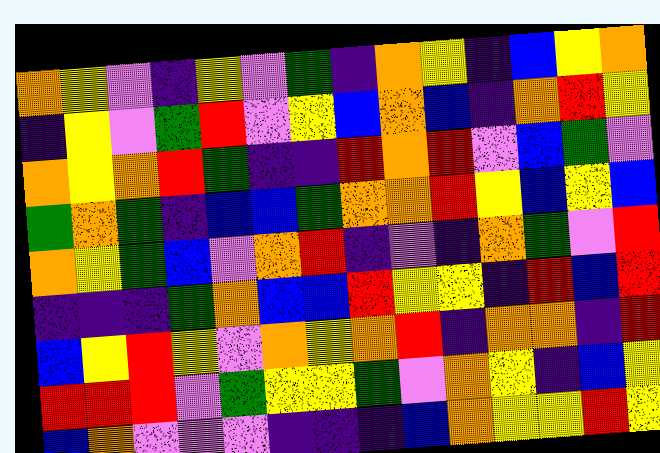[["orange", "yellow", "violet", "indigo", "yellow", "violet", "green", "indigo", "orange", "yellow", "indigo", "blue", "yellow", "orange"], ["indigo", "yellow", "violet", "green", "red", "violet", "yellow", "blue", "orange", "blue", "indigo", "orange", "red", "yellow"], ["orange", "yellow", "orange", "red", "green", "indigo", "indigo", "red", "orange", "red", "violet", "blue", "green", "violet"], ["green", "orange", "green", "indigo", "blue", "blue", "green", "orange", "orange", "red", "yellow", "blue", "yellow", "blue"], ["orange", "yellow", "green", "blue", "violet", "orange", "red", "indigo", "violet", "indigo", "orange", "green", "violet", "red"], ["indigo", "indigo", "indigo", "green", "orange", "blue", "blue", "red", "yellow", "yellow", "indigo", "red", "blue", "red"], ["blue", "yellow", "red", "yellow", "violet", "orange", "yellow", "orange", "red", "indigo", "orange", "orange", "indigo", "red"], ["red", "red", "red", "violet", "green", "yellow", "yellow", "green", "violet", "orange", "yellow", "indigo", "blue", "yellow"], ["blue", "orange", "violet", "violet", "violet", "indigo", "indigo", "indigo", "blue", "orange", "yellow", "yellow", "red", "yellow"]]